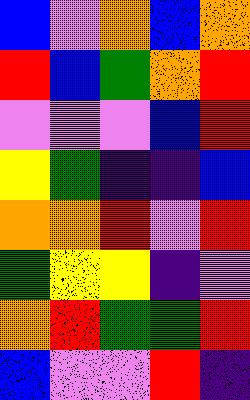[["blue", "violet", "orange", "blue", "orange"], ["red", "blue", "green", "orange", "red"], ["violet", "violet", "violet", "blue", "red"], ["yellow", "green", "indigo", "indigo", "blue"], ["orange", "orange", "red", "violet", "red"], ["green", "yellow", "yellow", "indigo", "violet"], ["orange", "red", "green", "green", "red"], ["blue", "violet", "violet", "red", "indigo"]]